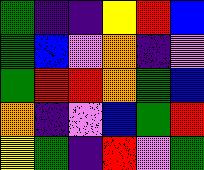[["green", "indigo", "indigo", "yellow", "red", "blue"], ["green", "blue", "violet", "orange", "indigo", "violet"], ["green", "red", "red", "orange", "green", "blue"], ["orange", "indigo", "violet", "blue", "green", "red"], ["yellow", "green", "indigo", "red", "violet", "green"]]